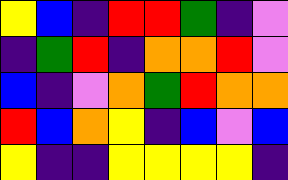[["yellow", "blue", "indigo", "red", "red", "green", "indigo", "violet"], ["indigo", "green", "red", "indigo", "orange", "orange", "red", "violet"], ["blue", "indigo", "violet", "orange", "green", "red", "orange", "orange"], ["red", "blue", "orange", "yellow", "indigo", "blue", "violet", "blue"], ["yellow", "indigo", "indigo", "yellow", "yellow", "yellow", "yellow", "indigo"]]